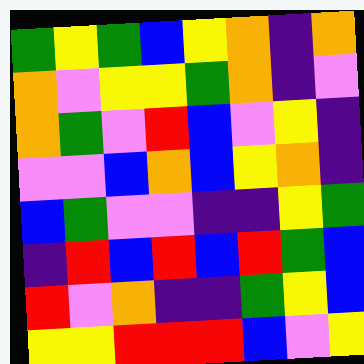[["green", "yellow", "green", "blue", "yellow", "orange", "indigo", "orange"], ["orange", "violet", "yellow", "yellow", "green", "orange", "indigo", "violet"], ["orange", "green", "violet", "red", "blue", "violet", "yellow", "indigo"], ["violet", "violet", "blue", "orange", "blue", "yellow", "orange", "indigo"], ["blue", "green", "violet", "violet", "indigo", "indigo", "yellow", "green"], ["indigo", "red", "blue", "red", "blue", "red", "green", "blue"], ["red", "violet", "orange", "indigo", "indigo", "green", "yellow", "blue"], ["yellow", "yellow", "red", "red", "red", "blue", "violet", "yellow"]]